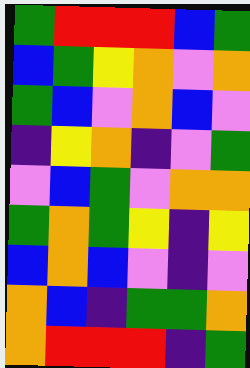[["green", "red", "red", "red", "blue", "green"], ["blue", "green", "yellow", "orange", "violet", "orange"], ["green", "blue", "violet", "orange", "blue", "violet"], ["indigo", "yellow", "orange", "indigo", "violet", "green"], ["violet", "blue", "green", "violet", "orange", "orange"], ["green", "orange", "green", "yellow", "indigo", "yellow"], ["blue", "orange", "blue", "violet", "indigo", "violet"], ["orange", "blue", "indigo", "green", "green", "orange"], ["orange", "red", "red", "red", "indigo", "green"]]